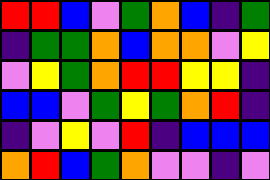[["red", "red", "blue", "violet", "green", "orange", "blue", "indigo", "green"], ["indigo", "green", "green", "orange", "blue", "orange", "orange", "violet", "yellow"], ["violet", "yellow", "green", "orange", "red", "red", "yellow", "yellow", "indigo"], ["blue", "blue", "violet", "green", "yellow", "green", "orange", "red", "indigo"], ["indigo", "violet", "yellow", "violet", "red", "indigo", "blue", "blue", "blue"], ["orange", "red", "blue", "green", "orange", "violet", "violet", "indigo", "violet"]]